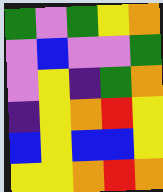[["green", "violet", "green", "yellow", "orange"], ["violet", "blue", "violet", "violet", "green"], ["violet", "yellow", "indigo", "green", "orange"], ["indigo", "yellow", "orange", "red", "yellow"], ["blue", "yellow", "blue", "blue", "yellow"], ["yellow", "yellow", "orange", "red", "orange"]]